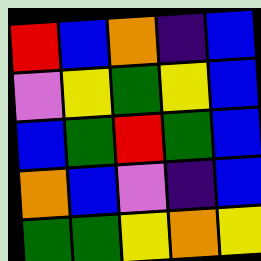[["red", "blue", "orange", "indigo", "blue"], ["violet", "yellow", "green", "yellow", "blue"], ["blue", "green", "red", "green", "blue"], ["orange", "blue", "violet", "indigo", "blue"], ["green", "green", "yellow", "orange", "yellow"]]